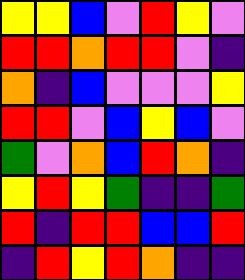[["yellow", "yellow", "blue", "violet", "red", "yellow", "violet"], ["red", "red", "orange", "red", "red", "violet", "indigo"], ["orange", "indigo", "blue", "violet", "violet", "violet", "yellow"], ["red", "red", "violet", "blue", "yellow", "blue", "violet"], ["green", "violet", "orange", "blue", "red", "orange", "indigo"], ["yellow", "red", "yellow", "green", "indigo", "indigo", "green"], ["red", "indigo", "red", "red", "blue", "blue", "red"], ["indigo", "red", "yellow", "red", "orange", "indigo", "indigo"]]